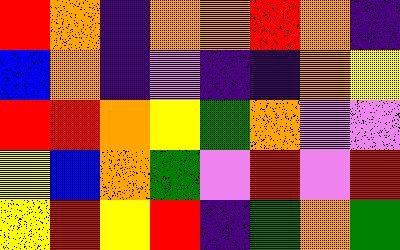[["red", "orange", "indigo", "orange", "orange", "red", "orange", "indigo"], ["blue", "orange", "indigo", "violet", "indigo", "indigo", "orange", "yellow"], ["red", "red", "orange", "yellow", "green", "orange", "violet", "violet"], ["yellow", "blue", "orange", "green", "violet", "red", "violet", "red"], ["yellow", "red", "yellow", "red", "indigo", "green", "orange", "green"]]